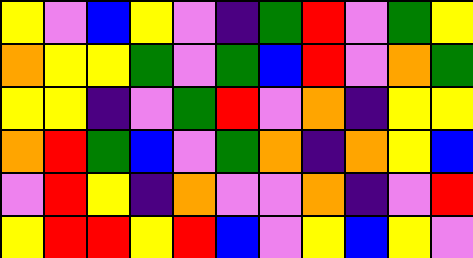[["yellow", "violet", "blue", "yellow", "violet", "indigo", "green", "red", "violet", "green", "yellow"], ["orange", "yellow", "yellow", "green", "violet", "green", "blue", "red", "violet", "orange", "green"], ["yellow", "yellow", "indigo", "violet", "green", "red", "violet", "orange", "indigo", "yellow", "yellow"], ["orange", "red", "green", "blue", "violet", "green", "orange", "indigo", "orange", "yellow", "blue"], ["violet", "red", "yellow", "indigo", "orange", "violet", "violet", "orange", "indigo", "violet", "red"], ["yellow", "red", "red", "yellow", "red", "blue", "violet", "yellow", "blue", "yellow", "violet"]]